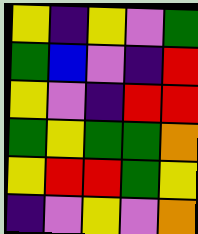[["yellow", "indigo", "yellow", "violet", "green"], ["green", "blue", "violet", "indigo", "red"], ["yellow", "violet", "indigo", "red", "red"], ["green", "yellow", "green", "green", "orange"], ["yellow", "red", "red", "green", "yellow"], ["indigo", "violet", "yellow", "violet", "orange"]]